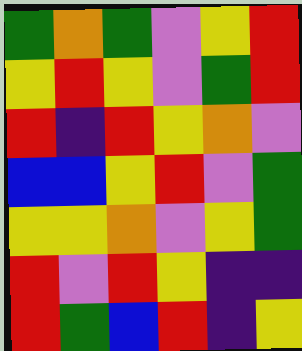[["green", "orange", "green", "violet", "yellow", "red"], ["yellow", "red", "yellow", "violet", "green", "red"], ["red", "indigo", "red", "yellow", "orange", "violet"], ["blue", "blue", "yellow", "red", "violet", "green"], ["yellow", "yellow", "orange", "violet", "yellow", "green"], ["red", "violet", "red", "yellow", "indigo", "indigo"], ["red", "green", "blue", "red", "indigo", "yellow"]]